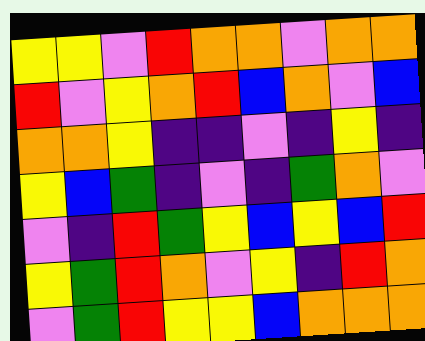[["yellow", "yellow", "violet", "red", "orange", "orange", "violet", "orange", "orange"], ["red", "violet", "yellow", "orange", "red", "blue", "orange", "violet", "blue"], ["orange", "orange", "yellow", "indigo", "indigo", "violet", "indigo", "yellow", "indigo"], ["yellow", "blue", "green", "indigo", "violet", "indigo", "green", "orange", "violet"], ["violet", "indigo", "red", "green", "yellow", "blue", "yellow", "blue", "red"], ["yellow", "green", "red", "orange", "violet", "yellow", "indigo", "red", "orange"], ["violet", "green", "red", "yellow", "yellow", "blue", "orange", "orange", "orange"]]